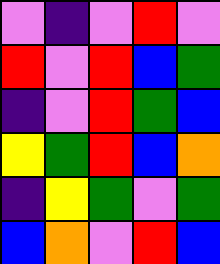[["violet", "indigo", "violet", "red", "violet"], ["red", "violet", "red", "blue", "green"], ["indigo", "violet", "red", "green", "blue"], ["yellow", "green", "red", "blue", "orange"], ["indigo", "yellow", "green", "violet", "green"], ["blue", "orange", "violet", "red", "blue"]]